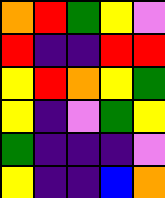[["orange", "red", "green", "yellow", "violet"], ["red", "indigo", "indigo", "red", "red"], ["yellow", "red", "orange", "yellow", "green"], ["yellow", "indigo", "violet", "green", "yellow"], ["green", "indigo", "indigo", "indigo", "violet"], ["yellow", "indigo", "indigo", "blue", "orange"]]